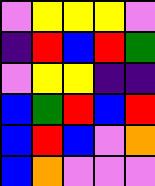[["violet", "yellow", "yellow", "yellow", "violet"], ["indigo", "red", "blue", "red", "green"], ["violet", "yellow", "yellow", "indigo", "indigo"], ["blue", "green", "red", "blue", "red"], ["blue", "red", "blue", "violet", "orange"], ["blue", "orange", "violet", "violet", "violet"]]